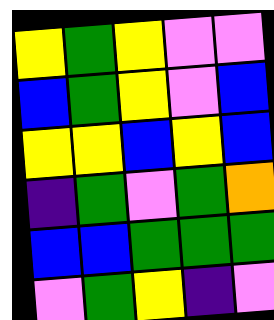[["yellow", "green", "yellow", "violet", "violet"], ["blue", "green", "yellow", "violet", "blue"], ["yellow", "yellow", "blue", "yellow", "blue"], ["indigo", "green", "violet", "green", "orange"], ["blue", "blue", "green", "green", "green"], ["violet", "green", "yellow", "indigo", "violet"]]